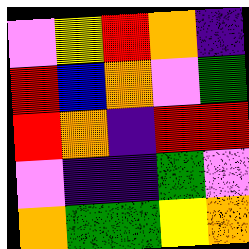[["violet", "yellow", "red", "orange", "indigo"], ["red", "blue", "orange", "violet", "green"], ["red", "orange", "indigo", "red", "red"], ["violet", "indigo", "indigo", "green", "violet"], ["orange", "green", "green", "yellow", "orange"]]